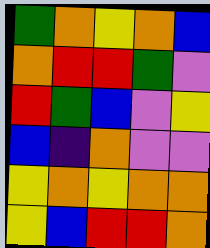[["green", "orange", "yellow", "orange", "blue"], ["orange", "red", "red", "green", "violet"], ["red", "green", "blue", "violet", "yellow"], ["blue", "indigo", "orange", "violet", "violet"], ["yellow", "orange", "yellow", "orange", "orange"], ["yellow", "blue", "red", "red", "orange"]]